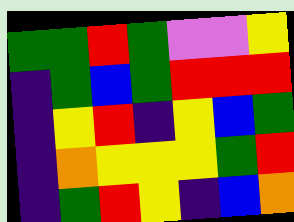[["green", "green", "red", "green", "violet", "violet", "yellow"], ["indigo", "green", "blue", "green", "red", "red", "red"], ["indigo", "yellow", "red", "indigo", "yellow", "blue", "green"], ["indigo", "orange", "yellow", "yellow", "yellow", "green", "red"], ["indigo", "green", "red", "yellow", "indigo", "blue", "orange"]]